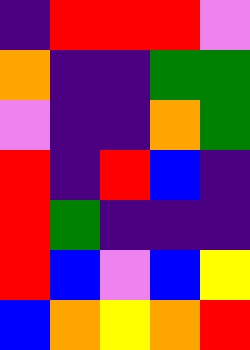[["indigo", "red", "red", "red", "violet"], ["orange", "indigo", "indigo", "green", "green"], ["violet", "indigo", "indigo", "orange", "green"], ["red", "indigo", "red", "blue", "indigo"], ["red", "green", "indigo", "indigo", "indigo"], ["red", "blue", "violet", "blue", "yellow"], ["blue", "orange", "yellow", "orange", "red"]]